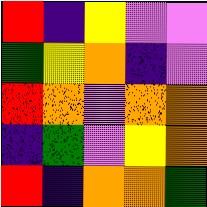[["red", "indigo", "yellow", "violet", "violet"], ["green", "yellow", "orange", "indigo", "violet"], ["red", "orange", "violet", "orange", "orange"], ["indigo", "green", "violet", "yellow", "orange"], ["red", "indigo", "orange", "orange", "green"]]